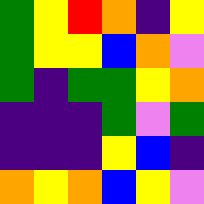[["green", "yellow", "red", "orange", "indigo", "yellow"], ["green", "yellow", "yellow", "blue", "orange", "violet"], ["green", "indigo", "green", "green", "yellow", "orange"], ["indigo", "indigo", "indigo", "green", "violet", "green"], ["indigo", "indigo", "indigo", "yellow", "blue", "indigo"], ["orange", "yellow", "orange", "blue", "yellow", "violet"]]